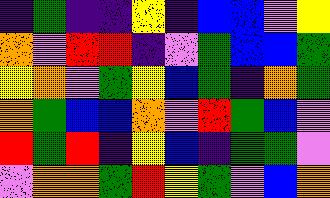[["indigo", "green", "indigo", "indigo", "yellow", "indigo", "blue", "blue", "violet", "yellow"], ["orange", "violet", "red", "red", "indigo", "violet", "green", "blue", "blue", "green"], ["yellow", "orange", "violet", "green", "yellow", "blue", "green", "indigo", "orange", "green"], ["orange", "green", "blue", "blue", "orange", "violet", "red", "green", "blue", "violet"], ["red", "green", "red", "indigo", "yellow", "blue", "indigo", "green", "green", "violet"], ["violet", "orange", "orange", "green", "red", "yellow", "green", "violet", "blue", "orange"]]